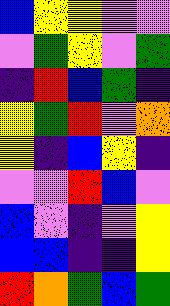[["blue", "yellow", "yellow", "violet", "violet"], ["violet", "green", "yellow", "violet", "green"], ["indigo", "red", "blue", "green", "indigo"], ["yellow", "green", "red", "violet", "orange"], ["yellow", "indigo", "blue", "yellow", "indigo"], ["violet", "violet", "red", "blue", "violet"], ["blue", "violet", "indigo", "violet", "yellow"], ["blue", "blue", "indigo", "indigo", "yellow"], ["red", "orange", "green", "blue", "green"]]